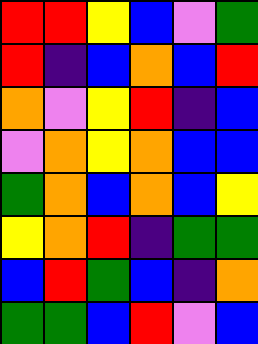[["red", "red", "yellow", "blue", "violet", "green"], ["red", "indigo", "blue", "orange", "blue", "red"], ["orange", "violet", "yellow", "red", "indigo", "blue"], ["violet", "orange", "yellow", "orange", "blue", "blue"], ["green", "orange", "blue", "orange", "blue", "yellow"], ["yellow", "orange", "red", "indigo", "green", "green"], ["blue", "red", "green", "blue", "indigo", "orange"], ["green", "green", "blue", "red", "violet", "blue"]]